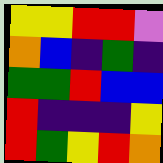[["yellow", "yellow", "red", "red", "violet"], ["orange", "blue", "indigo", "green", "indigo"], ["green", "green", "red", "blue", "blue"], ["red", "indigo", "indigo", "indigo", "yellow"], ["red", "green", "yellow", "red", "orange"]]